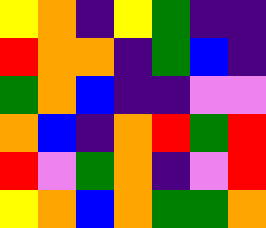[["yellow", "orange", "indigo", "yellow", "green", "indigo", "indigo"], ["red", "orange", "orange", "indigo", "green", "blue", "indigo"], ["green", "orange", "blue", "indigo", "indigo", "violet", "violet"], ["orange", "blue", "indigo", "orange", "red", "green", "red"], ["red", "violet", "green", "orange", "indigo", "violet", "red"], ["yellow", "orange", "blue", "orange", "green", "green", "orange"]]